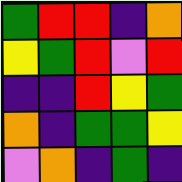[["green", "red", "red", "indigo", "orange"], ["yellow", "green", "red", "violet", "red"], ["indigo", "indigo", "red", "yellow", "green"], ["orange", "indigo", "green", "green", "yellow"], ["violet", "orange", "indigo", "green", "indigo"]]